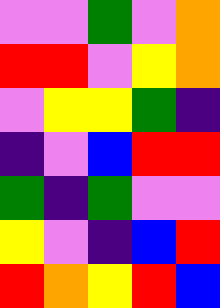[["violet", "violet", "green", "violet", "orange"], ["red", "red", "violet", "yellow", "orange"], ["violet", "yellow", "yellow", "green", "indigo"], ["indigo", "violet", "blue", "red", "red"], ["green", "indigo", "green", "violet", "violet"], ["yellow", "violet", "indigo", "blue", "red"], ["red", "orange", "yellow", "red", "blue"]]